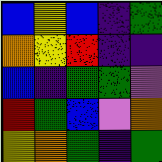[["blue", "yellow", "blue", "indigo", "green"], ["orange", "yellow", "red", "indigo", "indigo"], ["blue", "indigo", "green", "green", "violet"], ["red", "green", "blue", "violet", "orange"], ["yellow", "orange", "green", "indigo", "green"]]